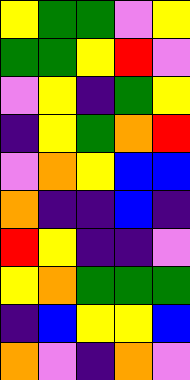[["yellow", "green", "green", "violet", "yellow"], ["green", "green", "yellow", "red", "violet"], ["violet", "yellow", "indigo", "green", "yellow"], ["indigo", "yellow", "green", "orange", "red"], ["violet", "orange", "yellow", "blue", "blue"], ["orange", "indigo", "indigo", "blue", "indigo"], ["red", "yellow", "indigo", "indigo", "violet"], ["yellow", "orange", "green", "green", "green"], ["indigo", "blue", "yellow", "yellow", "blue"], ["orange", "violet", "indigo", "orange", "violet"]]